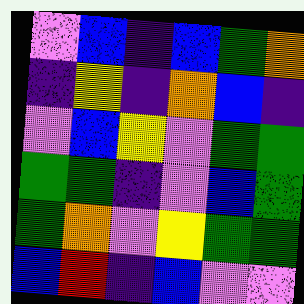[["violet", "blue", "indigo", "blue", "green", "orange"], ["indigo", "yellow", "indigo", "orange", "blue", "indigo"], ["violet", "blue", "yellow", "violet", "green", "green"], ["green", "green", "indigo", "violet", "blue", "green"], ["green", "orange", "violet", "yellow", "green", "green"], ["blue", "red", "indigo", "blue", "violet", "violet"]]